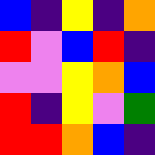[["blue", "indigo", "yellow", "indigo", "orange"], ["red", "violet", "blue", "red", "indigo"], ["violet", "violet", "yellow", "orange", "blue"], ["red", "indigo", "yellow", "violet", "green"], ["red", "red", "orange", "blue", "indigo"]]